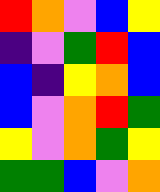[["red", "orange", "violet", "blue", "yellow"], ["indigo", "violet", "green", "red", "blue"], ["blue", "indigo", "yellow", "orange", "blue"], ["blue", "violet", "orange", "red", "green"], ["yellow", "violet", "orange", "green", "yellow"], ["green", "green", "blue", "violet", "orange"]]